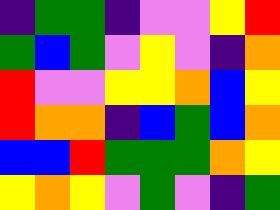[["indigo", "green", "green", "indigo", "violet", "violet", "yellow", "red"], ["green", "blue", "green", "violet", "yellow", "violet", "indigo", "orange"], ["red", "violet", "violet", "yellow", "yellow", "orange", "blue", "yellow"], ["red", "orange", "orange", "indigo", "blue", "green", "blue", "orange"], ["blue", "blue", "red", "green", "green", "green", "orange", "yellow"], ["yellow", "orange", "yellow", "violet", "green", "violet", "indigo", "green"]]